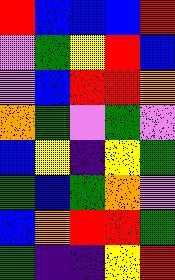[["red", "blue", "blue", "blue", "red"], ["violet", "green", "yellow", "red", "blue"], ["violet", "blue", "red", "red", "orange"], ["orange", "green", "violet", "green", "violet"], ["blue", "yellow", "indigo", "yellow", "green"], ["green", "blue", "green", "orange", "violet"], ["blue", "orange", "red", "red", "green"], ["green", "indigo", "indigo", "yellow", "red"]]